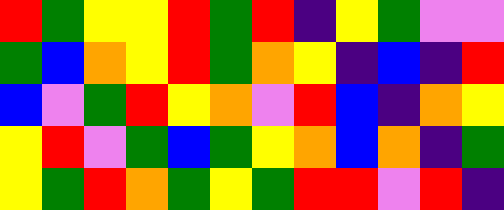[["red", "green", "yellow", "yellow", "red", "green", "red", "indigo", "yellow", "green", "violet", "violet"], ["green", "blue", "orange", "yellow", "red", "green", "orange", "yellow", "indigo", "blue", "indigo", "red"], ["blue", "violet", "green", "red", "yellow", "orange", "violet", "red", "blue", "indigo", "orange", "yellow"], ["yellow", "red", "violet", "green", "blue", "green", "yellow", "orange", "blue", "orange", "indigo", "green"], ["yellow", "green", "red", "orange", "green", "yellow", "green", "red", "red", "violet", "red", "indigo"]]